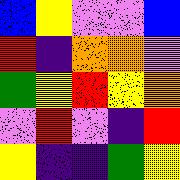[["blue", "yellow", "violet", "violet", "blue"], ["red", "indigo", "orange", "orange", "violet"], ["green", "yellow", "red", "yellow", "orange"], ["violet", "red", "violet", "indigo", "red"], ["yellow", "indigo", "indigo", "green", "yellow"]]